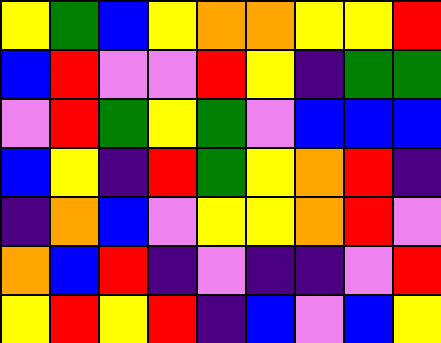[["yellow", "green", "blue", "yellow", "orange", "orange", "yellow", "yellow", "red"], ["blue", "red", "violet", "violet", "red", "yellow", "indigo", "green", "green"], ["violet", "red", "green", "yellow", "green", "violet", "blue", "blue", "blue"], ["blue", "yellow", "indigo", "red", "green", "yellow", "orange", "red", "indigo"], ["indigo", "orange", "blue", "violet", "yellow", "yellow", "orange", "red", "violet"], ["orange", "blue", "red", "indigo", "violet", "indigo", "indigo", "violet", "red"], ["yellow", "red", "yellow", "red", "indigo", "blue", "violet", "blue", "yellow"]]